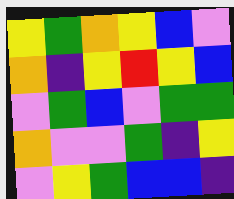[["yellow", "green", "orange", "yellow", "blue", "violet"], ["orange", "indigo", "yellow", "red", "yellow", "blue"], ["violet", "green", "blue", "violet", "green", "green"], ["orange", "violet", "violet", "green", "indigo", "yellow"], ["violet", "yellow", "green", "blue", "blue", "indigo"]]